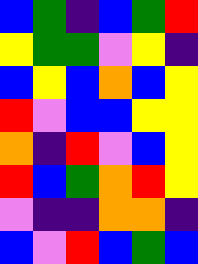[["blue", "green", "indigo", "blue", "green", "red"], ["yellow", "green", "green", "violet", "yellow", "indigo"], ["blue", "yellow", "blue", "orange", "blue", "yellow"], ["red", "violet", "blue", "blue", "yellow", "yellow"], ["orange", "indigo", "red", "violet", "blue", "yellow"], ["red", "blue", "green", "orange", "red", "yellow"], ["violet", "indigo", "indigo", "orange", "orange", "indigo"], ["blue", "violet", "red", "blue", "green", "blue"]]